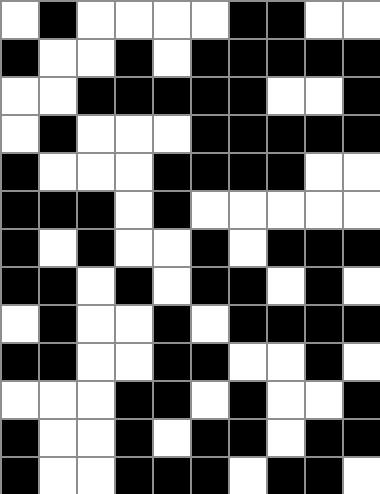[["white", "black", "white", "white", "white", "white", "black", "black", "white", "white"], ["black", "white", "white", "black", "white", "black", "black", "black", "black", "black"], ["white", "white", "black", "black", "black", "black", "black", "white", "white", "black"], ["white", "black", "white", "white", "white", "black", "black", "black", "black", "black"], ["black", "white", "white", "white", "black", "black", "black", "black", "white", "white"], ["black", "black", "black", "white", "black", "white", "white", "white", "white", "white"], ["black", "white", "black", "white", "white", "black", "white", "black", "black", "black"], ["black", "black", "white", "black", "white", "black", "black", "white", "black", "white"], ["white", "black", "white", "white", "black", "white", "black", "black", "black", "black"], ["black", "black", "white", "white", "black", "black", "white", "white", "black", "white"], ["white", "white", "white", "black", "black", "white", "black", "white", "white", "black"], ["black", "white", "white", "black", "white", "black", "black", "white", "black", "black"], ["black", "white", "white", "black", "black", "black", "white", "black", "black", "white"]]